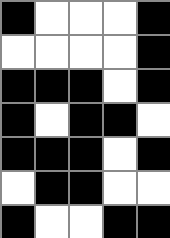[["black", "white", "white", "white", "black"], ["white", "white", "white", "white", "black"], ["black", "black", "black", "white", "black"], ["black", "white", "black", "black", "white"], ["black", "black", "black", "white", "black"], ["white", "black", "black", "white", "white"], ["black", "white", "white", "black", "black"]]